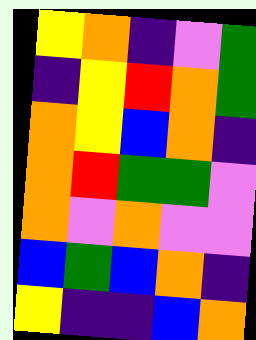[["yellow", "orange", "indigo", "violet", "green"], ["indigo", "yellow", "red", "orange", "green"], ["orange", "yellow", "blue", "orange", "indigo"], ["orange", "red", "green", "green", "violet"], ["orange", "violet", "orange", "violet", "violet"], ["blue", "green", "blue", "orange", "indigo"], ["yellow", "indigo", "indigo", "blue", "orange"]]